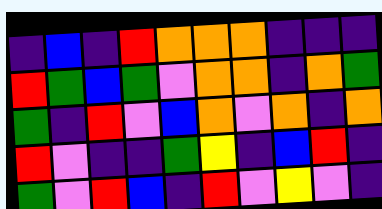[["indigo", "blue", "indigo", "red", "orange", "orange", "orange", "indigo", "indigo", "indigo"], ["red", "green", "blue", "green", "violet", "orange", "orange", "indigo", "orange", "green"], ["green", "indigo", "red", "violet", "blue", "orange", "violet", "orange", "indigo", "orange"], ["red", "violet", "indigo", "indigo", "green", "yellow", "indigo", "blue", "red", "indigo"], ["green", "violet", "red", "blue", "indigo", "red", "violet", "yellow", "violet", "indigo"]]